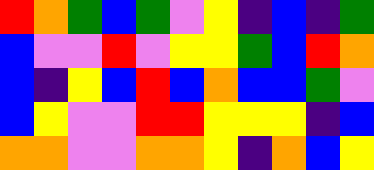[["red", "orange", "green", "blue", "green", "violet", "yellow", "indigo", "blue", "indigo", "green"], ["blue", "violet", "violet", "red", "violet", "yellow", "yellow", "green", "blue", "red", "orange"], ["blue", "indigo", "yellow", "blue", "red", "blue", "orange", "blue", "blue", "green", "violet"], ["blue", "yellow", "violet", "violet", "red", "red", "yellow", "yellow", "yellow", "indigo", "blue"], ["orange", "orange", "violet", "violet", "orange", "orange", "yellow", "indigo", "orange", "blue", "yellow"]]